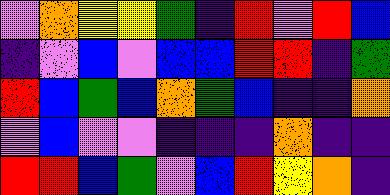[["violet", "orange", "yellow", "yellow", "green", "indigo", "red", "violet", "red", "blue"], ["indigo", "violet", "blue", "violet", "blue", "blue", "red", "red", "indigo", "green"], ["red", "blue", "green", "blue", "orange", "green", "blue", "indigo", "indigo", "orange"], ["violet", "blue", "violet", "violet", "indigo", "indigo", "indigo", "orange", "indigo", "indigo"], ["red", "red", "blue", "green", "violet", "blue", "red", "yellow", "orange", "indigo"]]